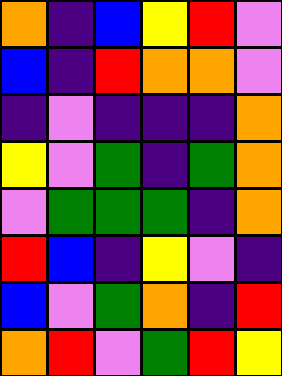[["orange", "indigo", "blue", "yellow", "red", "violet"], ["blue", "indigo", "red", "orange", "orange", "violet"], ["indigo", "violet", "indigo", "indigo", "indigo", "orange"], ["yellow", "violet", "green", "indigo", "green", "orange"], ["violet", "green", "green", "green", "indigo", "orange"], ["red", "blue", "indigo", "yellow", "violet", "indigo"], ["blue", "violet", "green", "orange", "indigo", "red"], ["orange", "red", "violet", "green", "red", "yellow"]]